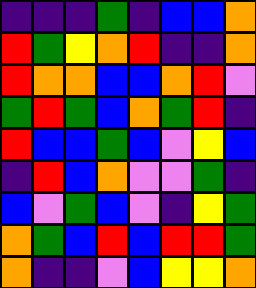[["indigo", "indigo", "indigo", "green", "indigo", "blue", "blue", "orange"], ["red", "green", "yellow", "orange", "red", "indigo", "indigo", "orange"], ["red", "orange", "orange", "blue", "blue", "orange", "red", "violet"], ["green", "red", "green", "blue", "orange", "green", "red", "indigo"], ["red", "blue", "blue", "green", "blue", "violet", "yellow", "blue"], ["indigo", "red", "blue", "orange", "violet", "violet", "green", "indigo"], ["blue", "violet", "green", "blue", "violet", "indigo", "yellow", "green"], ["orange", "green", "blue", "red", "blue", "red", "red", "green"], ["orange", "indigo", "indigo", "violet", "blue", "yellow", "yellow", "orange"]]